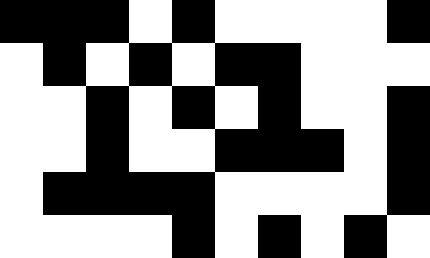[["black", "black", "black", "white", "black", "white", "white", "white", "white", "black"], ["white", "black", "white", "black", "white", "black", "black", "white", "white", "white"], ["white", "white", "black", "white", "black", "white", "black", "white", "white", "black"], ["white", "white", "black", "white", "white", "black", "black", "black", "white", "black"], ["white", "black", "black", "black", "black", "white", "white", "white", "white", "black"], ["white", "white", "white", "white", "black", "white", "black", "white", "black", "white"]]